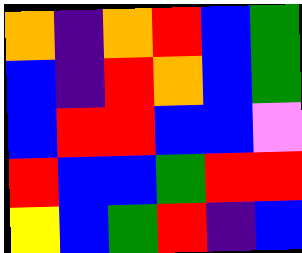[["orange", "indigo", "orange", "red", "blue", "green"], ["blue", "indigo", "red", "orange", "blue", "green"], ["blue", "red", "red", "blue", "blue", "violet"], ["red", "blue", "blue", "green", "red", "red"], ["yellow", "blue", "green", "red", "indigo", "blue"]]